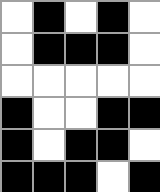[["white", "black", "white", "black", "white"], ["white", "black", "black", "black", "white"], ["white", "white", "white", "white", "white"], ["black", "white", "white", "black", "black"], ["black", "white", "black", "black", "white"], ["black", "black", "black", "white", "black"]]